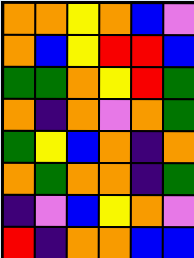[["orange", "orange", "yellow", "orange", "blue", "violet"], ["orange", "blue", "yellow", "red", "red", "blue"], ["green", "green", "orange", "yellow", "red", "green"], ["orange", "indigo", "orange", "violet", "orange", "green"], ["green", "yellow", "blue", "orange", "indigo", "orange"], ["orange", "green", "orange", "orange", "indigo", "green"], ["indigo", "violet", "blue", "yellow", "orange", "violet"], ["red", "indigo", "orange", "orange", "blue", "blue"]]